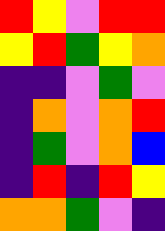[["red", "yellow", "violet", "red", "red"], ["yellow", "red", "green", "yellow", "orange"], ["indigo", "indigo", "violet", "green", "violet"], ["indigo", "orange", "violet", "orange", "red"], ["indigo", "green", "violet", "orange", "blue"], ["indigo", "red", "indigo", "red", "yellow"], ["orange", "orange", "green", "violet", "indigo"]]